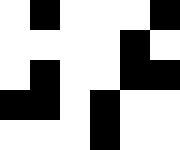[["white", "black", "white", "white", "white", "black"], ["white", "white", "white", "white", "black", "white"], ["white", "black", "white", "white", "black", "black"], ["black", "black", "white", "black", "white", "white"], ["white", "white", "white", "black", "white", "white"]]